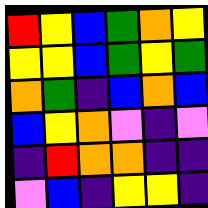[["red", "yellow", "blue", "green", "orange", "yellow"], ["yellow", "yellow", "blue", "green", "yellow", "green"], ["orange", "green", "indigo", "blue", "orange", "blue"], ["blue", "yellow", "orange", "violet", "indigo", "violet"], ["indigo", "red", "orange", "orange", "indigo", "indigo"], ["violet", "blue", "indigo", "yellow", "yellow", "indigo"]]